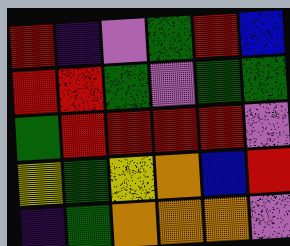[["red", "indigo", "violet", "green", "red", "blue"], ["red", "red", "green", "violet", "green", "green"], ["green", "red", "red", "red", "red", "violet"], ["yellow", "green", "yellow", "orange", "blue", "red"], ["indigo", "green", "orange", "orange", "orange", "violet"]]